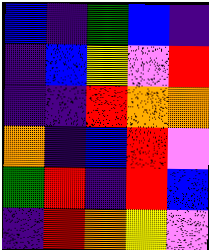[["blue", "indigo", "green", "blue", "indigo"], ["indigo", "blue", "yellow", "violet", "red"], ["indigo", "indigo", "red", "orange", "orange"], ["orange", "indigo", "blue", "red", "violet"], ["green", "red", "indigo", "red", "blue"], ["indigo", "red", "orange", "yellow", "violet"]]